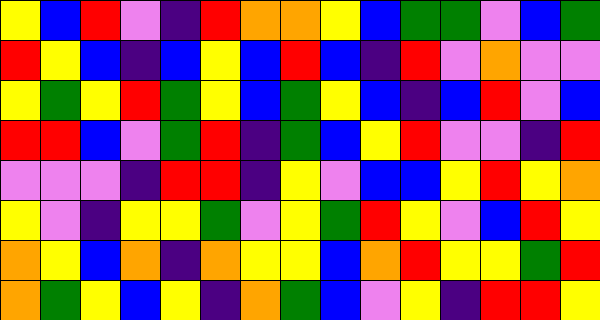[["yellow", "blue", "red", "violet", "indigo", "red", "orange", "orange", "yellow", "blue", "green", "green", "violet", "blue", "green"], ["red", "yellow", "blue", "indigo", "blue", "yellow", "blue", "red", "blue", "indigo", "red", "violet", "orange", "violet", "violet"], ["yellow", "green", "yellow", "red", "green", "yellow", "blue", "green", "yellow", "blue", "indigo", "blue", "red", "violet", "blue"], ["red", "red", "blue", "violet", "green", "red", "indigo", "green", "blue", "yellow", "red", "violet", "violet", "indigo", "red"], ["violet", "violet", "violet", "indigo", "red", "red", "indigo", "yellow", "violet", "blue", "blue", "yellow", "red", "yellow", "orange"], ["yellow", "violet", "indigo", "yellow", "yellow", "green", "violet", "yellow", "green", "red", "yellow", "violet", "blue", "red", "yellow"], ["orange", "yellow", "blue", "orange", "indigo", "orange", "yellow", "yellow", "blue", "orange", "red", "yellow", "yellow", "green", "red"], ["orange", "green", "yellow", "blue", "yellow", "indigo", "orange", "green", "blue", "violet", "yellow", "indigo", "red", "red", "yellow"]]